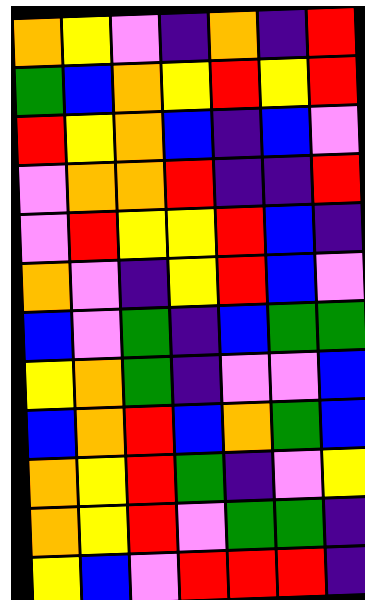[["orange", "yellow", "violet", "indigo", "orange", "indigo", "red"], ["green", "blue", "orange", "yellow", "red", "yellow", "red"], ["red", "yellow", "orange", "blue", "indigo", "blue", "violet"], ["violet", "orange", "orange", "red", "indigo", "indigo", "red"], ["violet", "red", "yellow", "yellow", "red", "blue", "indigo"], ["orange", "violet", "indigo", "yellow", "red", "blue", "violet"], ["blue", "violet", "green", "indigo", "blue", "green", "green"], ["yellow", "orange", "green", "indigo", "violet", "violet", "blue"], ["blue", "orange", "red", "blue", "orange", "green", "blue"], ["orange", "yellow", "red", "green", "indigo", "violet", "yellow"], ["orange", "yellow", "red", "violet", "green", "green", "indigo"], ["yellow", "blue", "violet", "red", "red", "red", "indigo"]]